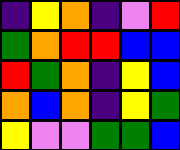[["indigo", "yellow", "orange", "indigo", "violet", "red"], ["green", "orange", "red", "red", "blue", "blue"], ["red", "green", "orange", "indigo", "yellow", "blue"], ["orange", "blue", "orange", "indigo", "yellow", "green"], ["yellow", "violet", "violet", "green", "green", "blue"]]